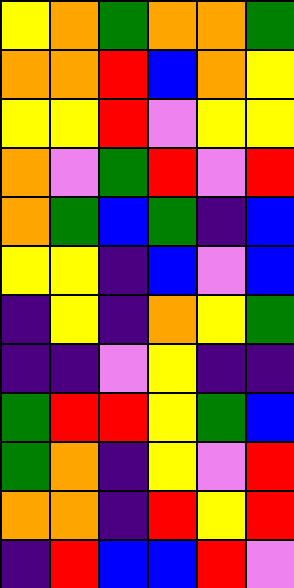[["yellow", "orange", "green", "orange", "orange", "green"], ["orange", "orange", "red", "blue", "orange", "yellow"], ["yellow", "yellow", "red", "violet", "yellow", "yellow"], ["orange", "violet", "green", "red", "violet", "red"], ["orange", "green", "blue", "green", "indigo", "blue"], ["yellow", "yellow", "indigo", "blue", "violet", "blue"], ["indigo", "yellow", "indigo", "orange", "yellow", "green"], ["indigo", "indigo", "violet", "yellow", "indigo", "indigo"], ["green", "red", "red", "yellow", "green", "blue"], ["green", "orange", "indigo", "yellow", "violet", "red"], ["orange", "orange", "indigo", "red", "yellow", "red"], ["indigo", "red", "blue", "blue", "red", "violet"]]